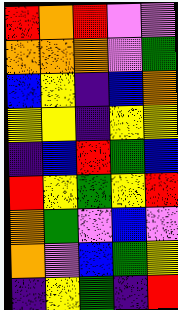[["red", "orange", "red", "violet", "violet"], ["orange", "orange", "orange", "violet", "green"], ["blue", "yellow", "indigo", "blue", "orange"], ["yellow", "yellow", "indigo", "yellow", "yellow"], ["indigo", "blue", "red", "green", "blue"], ["red", "yellow", "green", "yellow", "red"], ["orange", "green", "violet", "blue", "violet"], ["orange", "violet", "blue", "green", "yellow"], ["indigo", "yellow", "green", "indigo", "red"]]